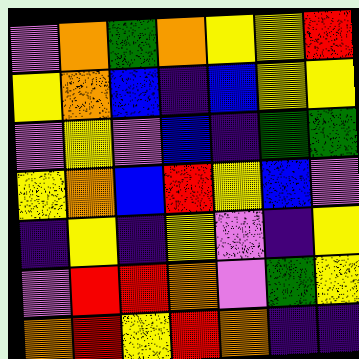[["violet", "orange", "green", "orange", "yellow", "yellow", "red"], ["yellow", "orange", "blue", "indigo", "blue", "yellow", "yellow"], ["violet", "yellow", "violet", "blue", "indigo", "green", "green"], ["yellow", "orange", "blue", "red", "yellow", "blue", "violet"], ["indigo", "yellow", "indigo", "yellow", "violet", "indigo", "yellow"], ["violet", "red", "red", "orange", "violet", "green", "yellow"], ["orange", "red", "yellow", "red", "orange", "indigo", "indigo"]]